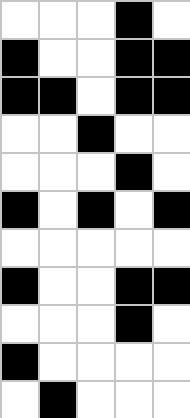[["white", "white", "white", "black", "white"], ["black", "white", "white", "black", "black"], ["black", "black", "white", "black", "black"], ["white", "white", "black", "white", "white"], ["white", "white", "white", "black", "white"], ["black", "white", "black", "white", "black"], ["white", "white", "white", "white", "white"], ["black", "white", "white", "black", "black"], ["white", "white", "white", "black", "white"], ["black", "white", "white", "white", "white"], ["white", "black", "white", "white", "white"]]